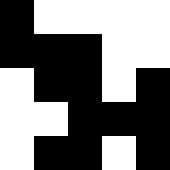[["black", "white", "white", "white", "white"], ["black", "black", "black", "white", "white"], ["white", "black", "black", "white", "black"], ["white", "white", "black", "black", "black"], ["white", "black", "black", "white", "black"]]